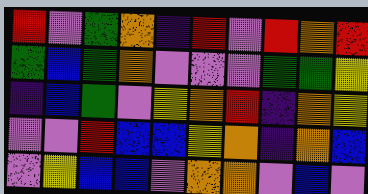[["red", "violet", "green", "orange", "indigo", "red", "violet", "red", "orange", "red"], ["green", "blue", "green", "orange", "violet", "violet", "violet", "green", "green", "yellow"], ["indigo", "blue", "green", "violet", "yellow", "orange", "red", "indigo", "orange", "yellow"], ["violet", "violet", "red", "blue", "blue", "yellow", "orange", "indigo", "orange", "blue"], ["violet", "yellow", "blue", "blue", "violet", "orange", "orange", "violet", "blue", "violet"]]